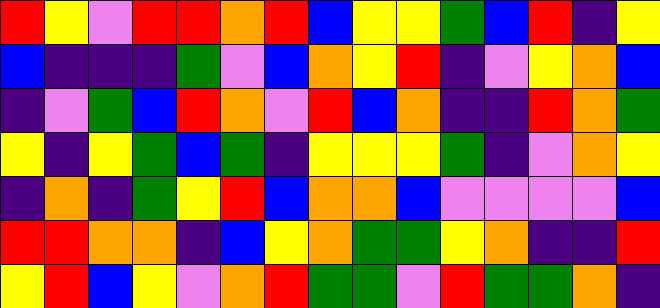[["red", "yellow", "violet", "red", "red", "orange", "red", "blue", "yellow", "yellow", "green", "blue", "red", "indigo", "yellow"], ["blue", "indigo", "indigo", "indigo", "green", "violet", "blue", "orange", "yellow", "red", "indigo", "violet", "yellow", "orange", "blue"], ["indigo", "violet", "green", "blue", "red", "orange", "violet", "red", "blue", "orange", "indigo", "indigo", "red", "orange", "green"], ["yellow", "indigo", "yellow", "green", "blue", "green", "indigo", "yellow", "yellow", "yellow", "green", "indigo", "violet", "orange", "yellow"], ["indigo", "orange", "indigo", "green", "yellow", "red", "blue", "orange", "orange", "blue", "violet", "violet", "violet", "violet", "blue"], ["red", "red", "orange", "orange", "indigo", "blue", "yellow", "orange", "green", "green", "yellow", "orange", "indigo", "indigo", "red"], ["yellow", "red", "blue", "yellow", "violet", "orange", "red", "green", "green", "violet", "red", "green", "green", "orange", "indigo"]]